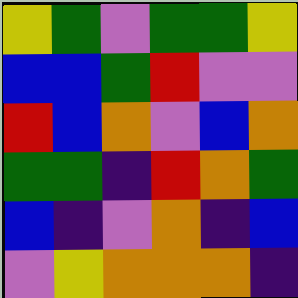[["yellow", "green", "violet", "green", "green", "yellow"], ["blue", "blue", "green", "red", "violet", "violet"], ["red", "blue", "orange", "violet", "blue", "orange"], ["green", "green", "indigo", "red", "orange", "green"], ["blue", "indigo", "violet", "orange", "indigo", "blue"], ["violet", "yellow", "orange", "orange", "orange", "indigo"]]